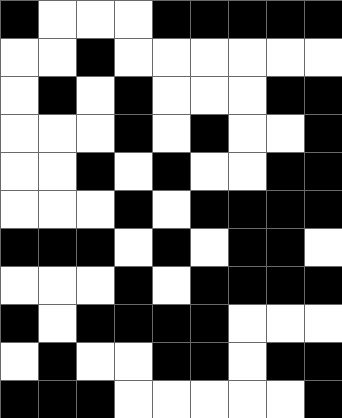[["black", "white", "white", "white", "black", "black", "black", "black", "black"], ["white", "white", "black", "white", "white", "white", "white", "white", "white"], ["white", "black", "white", "black", "white", "white", "white", "black", "black"], ["white", "white", "white", "black", "white", "black", "white", "white", "black"], ["white", "white", "black", "white", "black", "white", "white", "black", "black"], ["white", "white", "white", "black", "white", "black", "black", "black", "black"], ["black", "black", "black", "white", "black", "white", "black", "black", "white"], ["white", "white", "white", "black", "white", "black", "black", "black", "black"], ["black", "white", "black", "black", "black", "black", "white", "white", "white"], ["white", "black", "white", "white", "black", "black", "white", "black", "black"], ["black", "black", "black", "white", "white", "white", "white", "white", "black"]]